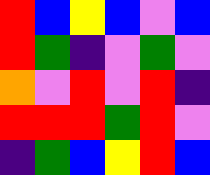[["red", "blue", "yellow", "blue", "violet", "blue"], ["red", "green", "indigo", "violet", "green", "violet"], ["orange", "violet", "red", "violet", "red", "indigo"], ["red", "red", "red", "green", "red", "violet"], ["indigo", "green", "blue", "yellow", "red", "blue"]]